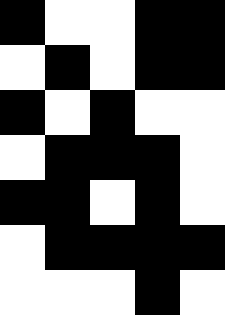[["black", "white", "white", "black", "black"], ["white", "black", "white", "black", "black"], ["black", "white", "black", "white", "white"], ["white", "black", "black", "black", "white"], ["black", "black", "white", "black", "white"], ["white", "black", "black", "black", "black"], ["white", "white", "white", "black", "white"]]